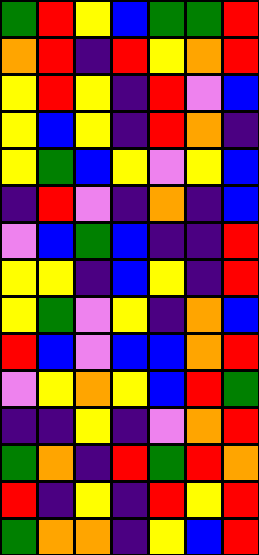[["green", "red", "yellow", "blue", "green", "green", "red"], ["orange", "red", "indigo", "red", "yellow", "orange", "red"], ["yellow", "red", "yellow", "indigo", "red", "violet", "blue"], ["yellow", "blue", "yellow", "indigo", "red", "orange", "indigo"], ["yellow", "green", "blue", "yellow", "violet", "yellow", "blue"], ["indigo", "red", "violet", "indigo", "orange", "indigo", "blue"], ["violet", "blue", "green", "blue", "indigo", "indigo", "red"], ["yellow", "yellow", "indigo", "blue", "yellow", "indigo", "red"], ["yellow", "green", "violet", "yellow", "indigo", "orange", "blue"], ["red", "blue", "violet", "blue", "blue", "orange", "red"], ["violet", "yellow", "orange", "yellow", "blue", "red", "green"], ["indigo", "indigo", "yellow", "indigo", "violet", "orange", "red"], ["green", "orange", "indigo", "red", "green", "red", "orange"], ["red", "indigo", "yellow", "indigo", "red", "yellow", "red"], ["green", "orange", "orange", "indigo", "yellow", "blue", "red"]]